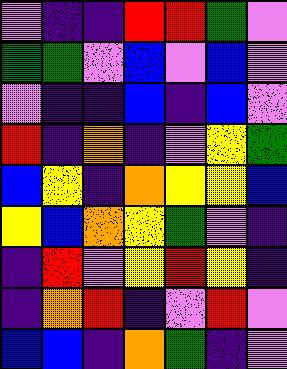[["violet", "indigo", "indigo", "red", "red", "green", "violet"], ["green", "green", "violet", "blue", "violet", "blue", "violet"], ["violet", "indigo", "indigo", "blue", "indigo", "blue", "violet"], ["red", "indigo", "orange", "indigo", "violet", "yellow", "green"], ["blue", "yellow", "indigo", "orange", "yellow", "yellow", "blue"], ["yellow", "blue", "orange", "yellow", "green", "violet", "indigo"], ["indigo", "red", "violet", "yellow", "red", "yellow", "indigo"], ["indigo", "orange", "red", "indigo", "violet", "red", "violet"], ["blue", "blue", "indigo", "orange", "green", "indigo", "violet"]]